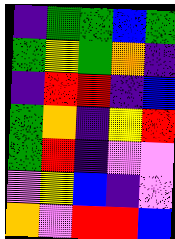[["indigo", "green", "green", "blue", "green"], ["green", "yellow", "green", "orange", "indigo"], ["indigo", "red", "red", "indigo", "blue"], ["green", "orange", "indigo", "yellow", "red"], ["green", "red", "indigo", "violet", "violet"], ["violet", "yellow", "blue", "indigo", "violet"], ["orange", "violet", "red", "red", "blue"]]